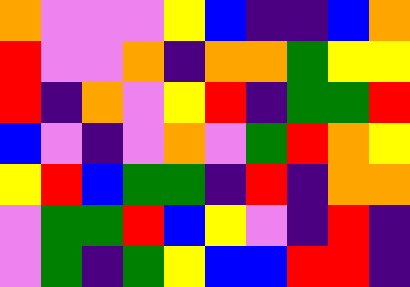[["orange", "violet", "violet", "violet", "yellow", "blue", "indigo", "indigo", "blue", "orange"], ["red", "violet", "violet", "orange", "indigo", "orange", "orange", "green", "yellow", "yellow"], ["red", "indigo", "orange", "violet", "yellow", "red", "indigo", "green", "green", "red"], ["blue", "violet", "indigo", "violet", "orange", "violet", "green", "red", "orange", "yellow"], ["yellow", "red", "blue", "green", "green", "indigo", "red", "indigo", "orange", "orange"], ["violet", "green", "green", "red", "blue", "yellow", "violet", "indigo", "red", "indigo"], ["violet", "green", "indigo", "green", "yellow", "blue", "blue", "red", "red", "indigo"]]